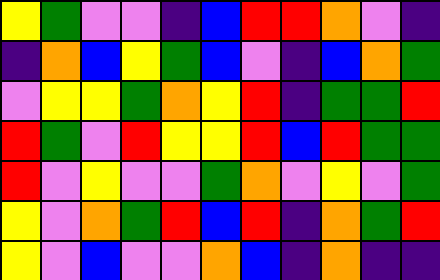[["yellow", "green", "violet", "violet", "indigo", "blue", "red", "red", "orange", "violet", "indigo"], ["indigo", "orange", "blue", "yellow", "green", "blue", "violet", "indigo", "blue", "orange", "green"], ["violet", "yellow", "yellow", "green", "orange", "yellow", "red", "indigo", "green", "green", "red"], ["red", "green", "violet", "red", "yellow", "yellow", "red", "blue", "red", "green", "green"], ["red", "violet", "yellow", "violet", "violet", "green", "orange", "violet", "yellow", "violet", "green"], ["yellow", "violet", "orange", "green", "red", "blue", "red", "indigo", "orange", "green", "red"], ["yellow", "violet", "blue", "violet", "violet", "orange", "blue", "indigo", "orange", "indigo", "indigo"]]